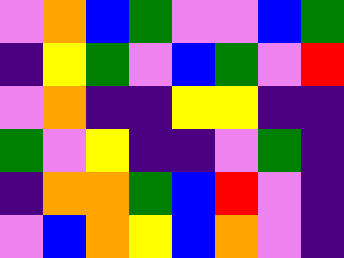[["violet", "orange", "blue", "green", "violet", "violet", "blue", "green"], ["indigo", "yellow", "green", "violet", "blue", "green", "violet", "red"], ["violet", "orange", "indigo", "indigo", "yellow", "yellow", "indigo", "indigo"], ["green", "violet", "yellow", "indigo", "indigo", "violet", "green", "indigo"], ["indigo", "orange", "orange", "green", "blue", "red", "violet", "indigo"], ["violet", "blue", "orange", "yellow", "blue", "orange", "violet", "indigo"]]